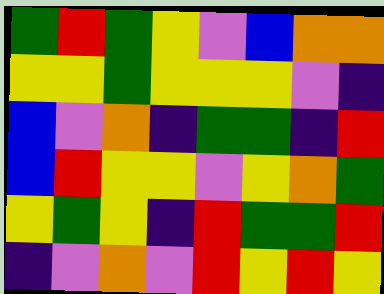[["green", "red", "green", "yellow", "violet", "blue", "orange", "orange"], ["yellow", "yellow", "green", "yellow", "yellow", "yellow", "violet", "indigo"], ["blue", "violet", "orange", "indigo", "green", "green", "indigo", "red"], ["blue", "red", "yellow", "yellow", "violet", "yellow", "orange", "green"], ["yellow", "green", "yellow", "indigo", "red", "green", "green", "red"], ["indigo", "violet", "orange", "violet", "red", "yellow", "red", "yellow"]]